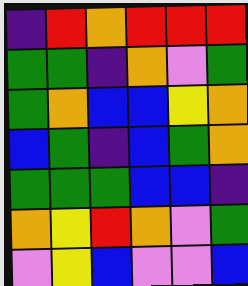[["indigo", "red", "orange", "red", "red", "red"], ["green", "green", "indigo", "orange", "violet", "green"], ["green", "orange", "blue", "blue", "yellow", "orange"], ["blue", "green", "indigo", "blue", "green", "orange"], ["green", "green", "green", "blue", "blue", "indigo"], ["orange", "yellow", "red", "orange", "violet", "green"], ["violet", "yellow", "blue", "violet", "violet", "blue"]]